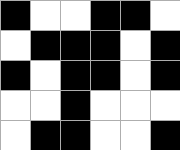[["black", "white", "white", "black", "black", "white"], ["white", "black", "black", "black", "white", "black"], ["black", "white", "black", "black", "white", "black"], ["white", "white", "black", "white", "white", "white"], ["white", "black", "black", "white", "white", "black"]]